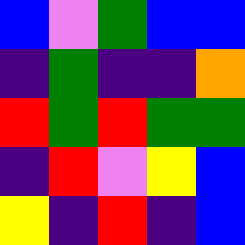[["blue", "violet", "green", "blue", "blue"], ["indigo", "green", "indigo", "indigo", "orange"], ["red", "green", "red", "green", "green"], ["indigo", "red", "violet", "yellow", "blue"], ["yellow", "indigo", "red", "indigo", "blue"]]